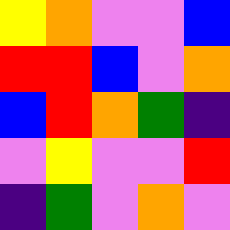[["yellow", "orange", "violet", "violet", "blue"], ["red", "red", "blue", "violet", "orange"], ["blue", "red", "orange", "green", "indigo"], ["violet", "yellow", "violet", "violet", "red"], ["indigo", "green", "violet", "orange", "violet"]]